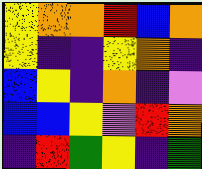[["yellow", "orange", "orange", "red", "blue", "orange"], ["yellow", "indigo", "indigo", "yellow", "orange", "indigo"], ["blue", "yellow", "indigo", "orange", "indigo", "violet"], ["blue", "blue", "yellow", "violet", "red", "orange"], ["indigo", "red", "green", "yellow", "indigo", "green"]]